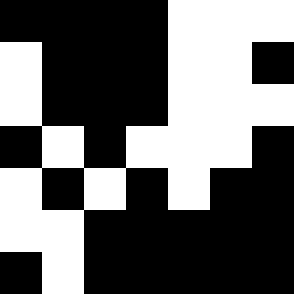[["black", "black", "black", "black", "white", "white", "white"], ["white", "black", "black", "black", "white", "white", "black"], ["white", "black", "black", "black", "white", "white", "white"], ["black", "white", "black", "white", "white", "white", "black"], ["white", "black", "white", "black", "white", "black", "black"], ["white", "white", "black", "black", "black", "black", "black"], ["black", "white", "black", "black", "black", "black", "black"]]